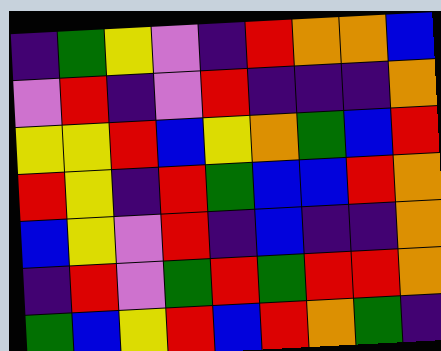[["indigo", "green", "yellow", "violet", "indigo", "red", "orange", "orange", "blue"], ["violet", "red", "indigo", "violet", "red", "indigo", "indigo", "indigo", "orange"], ["yellow", "yellow", "red", "blue", "yellow", "orange", "green", "blue", "red"], ["red", "yellow", "indigo", "red", "green", "blue", "blue", "red", "orange"], ["blue", "yellow", "violet", "red", "indigo", "blue", "indigo", "indigo", "orange"], ["indigo", "red", "violet", "green", "red", "green", "red", "red", "orange"], ["green", "blue", "yellow", "red", "blue", "red", "orange", "green", "indigo"]]